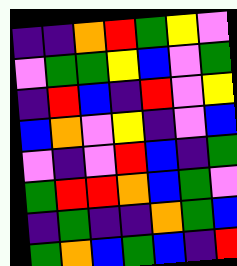[["indigo", "indigo", "orange", "red", "green", "yellow", "violet"], ["violet", "green", "green", "yellow", "blue", "violet", "green"], ["indigo", "red", "blue", "indigo", "red", "violet", "yellow"], ["blue", "orange", "violet", "yellow", "indigo", "violet", "blue"], ["violet", "indigo", "violet", "red", "blue", "indigo", "green"], ["green", "red", "red", "orange", "blue", "green", "violet"], ["indigo", "green", "indigo", "indigo", "orange", "green", "blue"], ["green", "orange", "blue", "green", "blue", "indigo", "red"]]